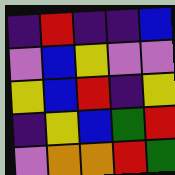[["indigo", "red", "indigo", "indigo", "blue"], ["violet", "blue", "yellow", "violet", "violet"], ["yellow", "blue", "red", "indigo", "yellow"], ["indigo", "yellow", "blue", "green", "red"], ["violet", "orange", "orange", "red", "green"]]